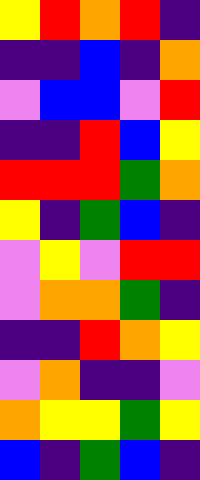[["yellow", "red", "orange", "red", "indigo"], ["indigo", "indigo", "blue", "indigo", "orange"], ["violet", "blue", "blue", "violet", "red"], ["indigo", "indigo", "red", "blue", "yellow"], ["red", "red", "red", "green", "orange"], ["yellow", "indigo", "green", "blue", "indigo"], ["violet", "yellow", "violet", "red", "red"], ["violet", "orange", "orange", "green", "indigo"], ["indigo", "indigo", "red", "orange", "yellow"], ["violet", "orange", "indigo", "indigo", "violet"], ["orange", "yellow", "yellow", "green", "yellow"], ["blue", "indigo", "green", "blue", "indigo"]]